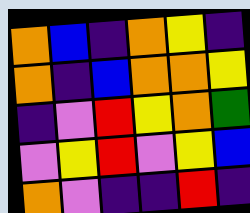[["orange", "blue", "indigo", "orange", "yellow", "indigo"], ["orange", "indigo", "blue", "orange", "orange", "yellow"], ["indigo", "violet", "red", "yellow", "orange", "green"], ["violet", "yellow", "red", "violet", "yellow", "blue"], ["orange", "violet", "indigo", "indigo", "red", "indigo"]]